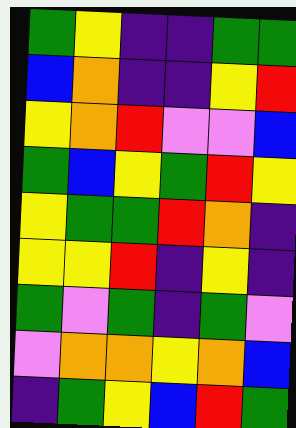[["green", "yellow", "indigo", "indigo", "green", "green"], ["blue", "orange", "indigo", "indigo", "yellow", "red"], ["yellow", "orange", "red", "violet", "violet", "blue"], ["green", "blue", "yellow", "green", "red", "yellow"], ["yellow", "green", "green", "red", "orange", "indigo"], ["yellow", "yellow", "red", "indigo", "yellow", "indigo"], ["green", "violet", "green", "indigo", "green", "violet"], ["violet", "orange", "orange", "yellow", "orange", "blue"], ["indigo", "green", "yellow", "blue", "red", "green"]]